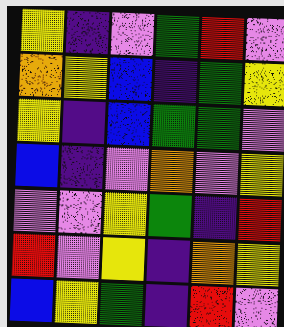[["yellow", "indigo", "violet", "green", "red", "violet"], ["orange", "yellow", "blue", "indigo", "green", "yellow"], ["yellow", "indigo", "blue", "green", "green", "violet"], ["blue", "indigo", "violet", "orange", "violet", "yellow"], ["violet", "violet", "yellow", "green", "indigo", "red"], ["red", "violet", "yellow", "indigo", "orange", "yellow"], ["blue", "yellow", "green", "indigo", "red", "violet"]]